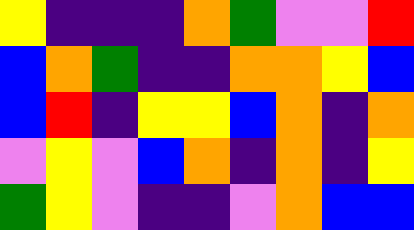[["yellow", "indigo", "indigo", "indigo", "orange", "green", "violet", "violet", "red"], ["blue", "orange", "green", "indigo", "indigo", "orange", "orange", "yellow", "blue"], ["blue", "red", "indigo", "yellow", "yellow", "blue", "orange", "indigo", "orange"], ["violet", "yellow", "violet", "blue", "orange", "indigo", "orange", "indigo", "yellow"], ["green", "yellow", "violet", "indigo", "indigo", "violet", "orange", "blue", "blue"]]